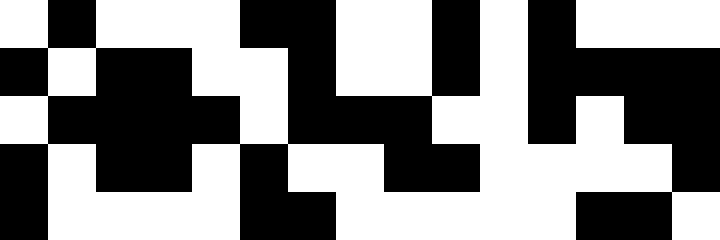[["white", "black", "white", "white", "white", "black", "black", "white", "white", "black", "white", "black", "white", "white", "white"], ["black", "white", "black", "black", "white", "white", "black", "white", "white", "black", "white", "black", "black", "black", "black"], ["white", "black", "black", "black", "black", "white", "black", "black", "black", "white", "white", "black", "white", "black", "black"], ["black", "white", "black", "black", "white", "black", "white", "white", "black", "black", "white", "white", "white", "white", "black"], ["black", "white", "white", "white", "white", "black", "black", "white", "white", "white", "white", "white", "black", "black", "white"]]